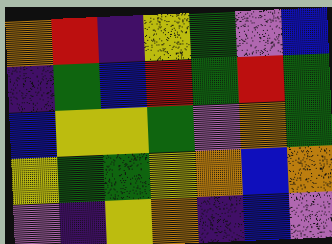[["orange", "red", "indigo", "yellow", "green", "violet", "blue"], ["indigo", "green", "blue", "red", "green", "red", "green"], ["blue", "yellow", "yellow", "green", "violet", "orange", "green"], ["yellow", "green", "green", "yellow", "orange", "blue", "orange"], ["violet", "indigo", "yellow", "orange", "indigo", "blue", "violet"]]